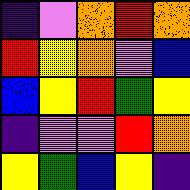[["indigo", "violet", "orange", "red", "orange"], ["red", "yellow", "orange", "violet", "blue"], ["blue", "yellow", "red", "green", "yellow"], ["indigo", "violet", "violet", "red", "orange"], ["yellow", "green", "blue", "yellow", "indigo"]]